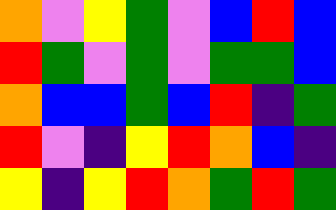[["orange", "violet", "yellow", "green", "violet", "blue", "red", "blue"], ["red", "green", "violet", "green", "violet", "green", "green", "blue"], ["orange", "blue", "blue", "green", "blue", "red", "indigo", "green"], ["red", "violet", "indigo", "yellow", "red", "orange", "blue", "indigo"], ["yellow", "indigo", "yellow", "red", "orange", "green", "red", "green"]]